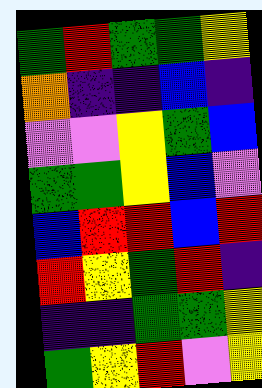[["green", "red", "green", "green", "yellow"], ["orange", "indigo", "indigo", "blue", "indigo"], ["violet", "violet", "yellow", "green", "blue"], ["green", "green", "yellow", "blue", "violet"], ["blue", "red", "red", "blue", "red"], ["red", "yellow", "green", "red", "indigo"], ["indigo", "indigo", "green", "green", "yellow"], ["green", "yellow", "red", "violet", "yellow"]]